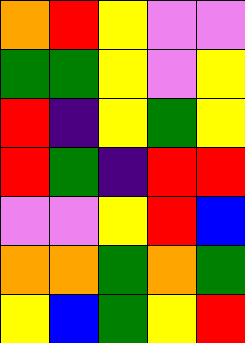[["orange", "red", "yellow", "violet", "violet"], ["green", "green", "yellow", "violet", "yellow"], ["red", "indigo", "yellow", "green", "yellow"], ["red", "green", "indigo", "red", "red"], ["violet", "violet", "yellow", "red", "blue"], ["orange", "orange", "green", "orange", "green"], ["yellow", "blue", "green", "yellow", "red"]]